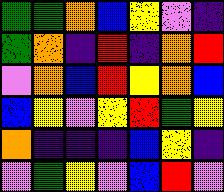[["green", "green", "orange", "blue", "yellow", "violet", "indigo"], ["green", "orange", "indigo", "red", "indigo", "orange", "red"], ["violet", "orange", "blue", "red", "yellow", "orange", "blue"], ["blue", "yellow", "violet", "yellow", "red", "green", "yellow"], ["orange", "indigo", "indigo", "indigo", "blue", "yellow", "indigo"], ["violet", "green", "yellow", "violet", "blue", "red", "violet"]]